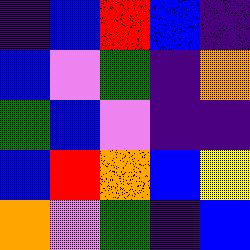[["indigo", "blue", "red", "blue", "indigo"], ["blue", "violet", "green", "indigo", "orange"], ["green", "blue", "violet", "indigo", "indigo"], ["blue", "red", "orange", "blue", "yellow"], ["orange", "violet", "green", "indigo", "blue"]]